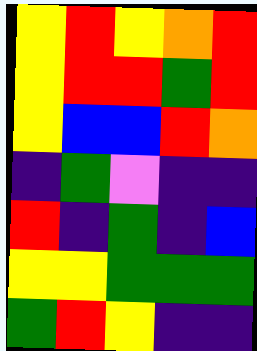[["yellow", "red", "yellow", "orange", "red"], ["yellow", "red", "red", "green", "red"], ["yellow", "blue", "blue", "red", "orange"], ["indigo", "green", "violet", "indigo", "indigo"], ["red", "indigo", "green", "indigo", "blue"], ["yellow", "yellow", "green", "green", "green"], ["green", "red", "yellow", "indigo", "indigo"]]